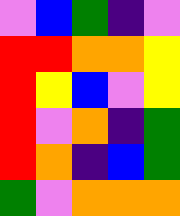[["violet", "blue", "green", "indigo", "violet"], ["red", "red", "orange", "orange", "yellow"], ["red", "yellow", "blue", "violet", "yellow"], ["red", "violet", "orange", "indigo", "green"], ["red", "orange", "indigo", "blue", "green"], ["green", "violet", "orange", "orange", "orange"]]